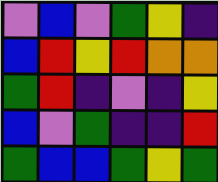[["violet", "blue", "violet", "green", "yellow", "indigo"], ["blue", "red", "yellow", "red", "orange", "orange"], ["green", "red", "indigo", "violet", "indigo", "yellow"], ["blue", "violet", "green", "indigo", "indigo", "red"], ["green", "blue", "blue", "green", "yellow", "green"]]